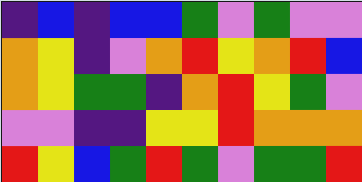[["indigo", "blue", "indigo", "blue", "blue", "green", "violet", "green", "violet", "violet"], ["orange", "yellow", "indigo", "violet", "orange", "red", "yellow", "orange", "red", "blue"], ["orange", "yellow", "green", "green", "indigo", "orange", "red", "yellow", "green", "violet"], ["violet", "violet", "indigo", "indigo", "yellow", "yellow", "red", "orange", "orange", "orange"], ["red", "yellow", "blue", "green", "red", "green", "violet", "green", "green", "red"]]